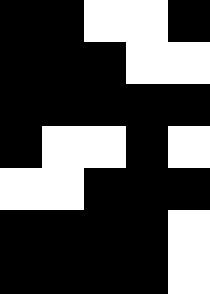[["black", "black", "white", "white", "black"], ["black", "black", "black", "white", "white"], ["black", "black", "black", "black", "black"], ["black", "white", "white", "black", "white"], ["white", "white", "black", "black", "black"], ["black", "black", "black", "black", "white"], ["black", "black", "black", "black", "white"]]